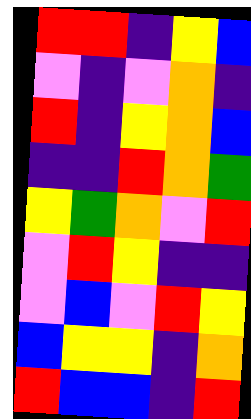[["red", "red", "indigo", "yellow", "blue"], ["violet", "indigo", "violet", "orange", "indigo"], ["red", "indigo", "yellow", "orange", "blue"], ["indigo", "indigo", "red", "orange", "green"], ["yellow", "green", "orange", "violet", "red"], ["violet", "red", "yellow", "indigo", "indigo"], ["violet", "blue", "violet", "red", "yellow"], ["blue", "yellow", "yellow", "indigo", "orange"], ["red", "blue", "blue", "indigo", "red"]]